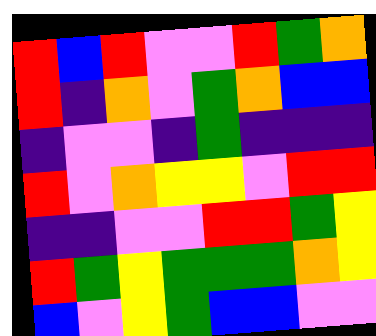[["red", "blue", "red", "violet", "violet", "red", "green", "orange"], ["red", "indigo", "orange", "violet", "green", "orange", "blue", "blue"], ["indigo", "violet", "violet", "indigo", "green", "indigo", "indigo", "indigo"], ["red", "violet", "orange", "yellow", "yellow", "violet", "red", "red"], ["indigo", "indigo", "violet", "violet", "red", "red", "green", "yellow"], ["red", "green", "yellow", "green", "green", "green", "orange", "yellow"], ["blue", "violet", "yellow", "green", "blue", "blue", "violet", "violet"]]